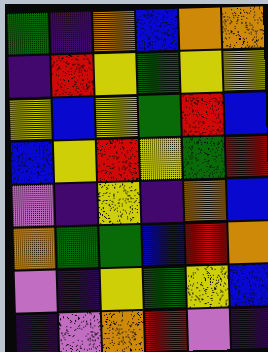[["green", "indigo", "orange", "blue", "orange", "orange"], ["indigo", "red", "yellow", "green", "yellow", "yellow"], ["yellow", "blue", "yellow", "green", "red", "blue"], ["blue", "yellow", "red", "yellow", "green", "red"], ["violet", "indigo", "yellow", "indigo", "orange", "blue"], ["orange", "green", "green", "blue", "red", "orange"], ["violet", "indigo", "yellow", "green", "yellow", "blue"], ["indigo", "violet", "orange", "red", "violet", "indigo"]]